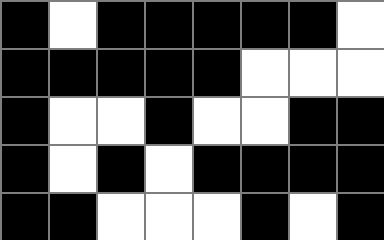[["black", "white", "black", "black", "black", "black", "black", "white"], ["black", "black", "black", "black", "black", "white", "white", "white"], ["black", "white", "white", "black", "white", "white", "black", "black"], ["black", "white", "black", "white", "black", "black", "black", "black"], ["black", "black", "white", "white", "white", "black", "white", "black"]]